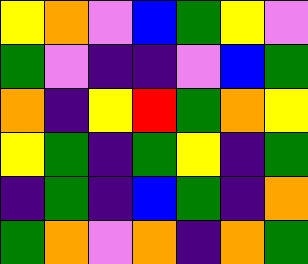[["yellow", "orange", "violet", "blue", "green", "yellow", "violet"], ["green", "violet", "indigo", "indigo", "violet", "blue", "green"], ["orange", "indigo", "yellow", "red", "green", "orange", "yellow"], ["yellow", "green", "indigo", "green", "yellow", "indigo", "green"], ["indigo", "green", "indigo", "blue", "green", "indigo", "orange"], ["green", "orange", "violet", "orange", "indigo", "orange", "green"]]